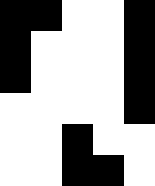[["black", "black", "white", "white", "black"], ["black", "white", "white", "white", "black"], ["black", "white", "white", "white", "black"], ["white", "white", "white", "white", "black"], ["white", "white", "black", "white", "white"], ["white", "white", "black", "black", "white"]]